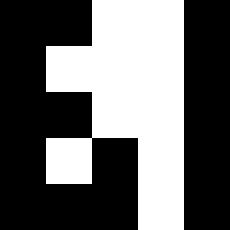[["black", "black", "white", "white", "black"], ["black", "white", "white", "white", "black"], ["black", "black", "white", "white", "black"], ["black", "white", "black", "white", "black"], ["black", "black", "black", "white", "black"]]